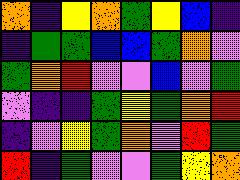[["orange", "indigo", "yellow", "orange", "green", "yellow", "blue", "indigo"], ["indigo", "green", "green", "blue", "blue", "green", "orange", "violet"], ["green", "orange", "red", "violet", "violet", "blue", "violet", "green"], ["violet", "indigo", "indigo", "green", "yellow", "green", "orange", "red"], ["indigo", "violet", "yellow", "green", "orange", "violet", "red", "green"], ["red", "indigo", "green", "violet", "violet", "green", "yellow", "orange"]]